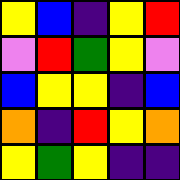[["yellow", "blue", "indigo", "yellow", "red"], ["violet", "red", "green", "yellow", "violet"], ["blue", "yellow", "yellow", "indigo", "blue"], ["orange", "indigo", "red", "yellow", "orange"], ["yellow", "green", "yellow", "indigo", "indigo"]]